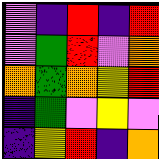[["violet", "indigo", "red", "indigo", "red"], ["violet", "green", "red", "violet", "orange"], ["orange", "green", "orange", "yellow", "red"], ["indigo", "green", "violet", "yellow", "violet"], ["indigo", "yellow", "red", "indigo", "orange"]]